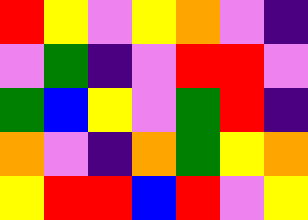[["red", "yellow", "violet", "yellow", "orange", "violet", "indigo"], ["violet", "green", "indigo", "violet", "red", "red", "violet"], ["green", "blue", "yellow", "violet", "green", "red", "indigo"], ["orange", "violet", "indigo", "orange", "green", "yellow", "orange"], ["yellow", "red", "red", "blue", "red", "violet", "yellow"]]